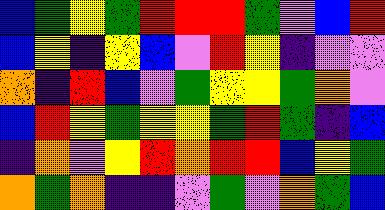[["blue", "green", "yellow", "green", "red", "red", "red", "green", "violet", "blue", "red"], ["blue", "yellow", "indigo", "yellow", "blue", "violet", "red", "yellow", "indigo", "violet", "violet"], ["orange", "indigo", "red", "blue", "violet", "green", "yellow", "yellow", "green", "orange", "violet"], ["blue", "red", "yellow", "green", "yellow", "yellow", "green", "red", "green", "indigo", "blue"], ["indigo", "orange", "violet", "yellow", "red", "orange", "red", "red", "blue", "yellow", "green"], ["orange", "green", "orange", "indigo", "indigo", "violet", "green", "violet", "orange", "green", "blue"]]